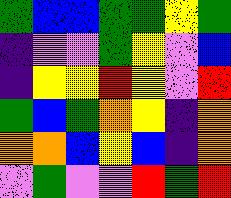[["green", "blue", "blue", "green", "green", "yellow", "green"], ["indigo", "violet", "violet", "green", "yellow", "violet", "blue"], ["indigo", "yellow", "yellow", "red", "yellow", "violet", "red"], ["green", "blue", "green", "orange", "yellow", "indigo", "orange"], ["orange", "orange", "blue", "yellow", "blue", "indigo", "orange"], ["violet", "green", "violet", "violet", "red", "green", "red"]]